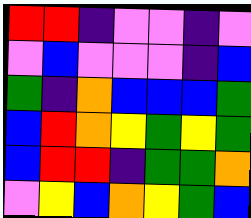[["red", "red", "indigo", "violet", "violet", "indigo", "violet"], ["violet", "blue", "violet", "violet", "violet", "indigo", "blue"], ["green", "indigo", "orange", "blue", "blue", "blue", "green"], ["blue", "red", "orange", "yellow", "green", "yellow", "green"], ["blue", "red", "red", "indigo", "green", "green", "orange"], ["violet", "yellow", "blue", "orange", "yellow", "green", "blue"]]